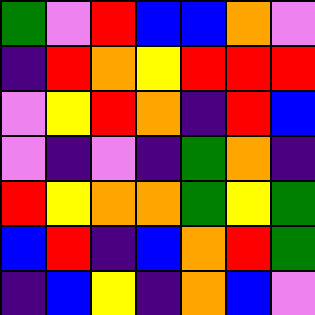[["green", "violet", "red", "blue", "blue", "orange", "violet"], ["indigo", "red", "orange", "yellow", "red", "red", "red"], ["violet", "yellow", "red", "orange", "indigo", "red", "blue"], ["violet", "indigo", "violet", "indigo", "green", "orange", "indigo"], ["red", "yellow", "orange", "orange", "green", "yellow", "green"], ["blue", "red", "indigo", "blue", "orange", "red", "green"], ["indigo", "blue", "yellow", "indigo", "orange", "blue", "violet"]]